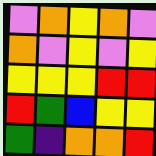[["violet", "orange", "yellow", "orange", "violet"], ["orange", "violet", "yellow", "violet", "yellow"], ["yellow", "yellow", "yellow", "red", "red"], ["red", "green", "blue", "yellow", "yellow"], ["green", "indigo", "orange", "orange", "red"]]